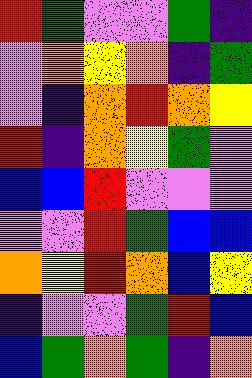[["red", "green", "violet", "violet", "green", "indigo"], ["violet", "orange", "yellow", "orange", "indigo", "green"], ["violet", "indigo", "orange", "red", "orange", "yellow"], ["red", "indigo", "orange", "yellow", "green", "violet"], ["blue", "blue", "red", "violet", "violet", "violet"], ["violet", "violet", "red", "green", "blue", "blue"], ["orange", "yellow", "red", "orange", "blue", "yellow"], ["indigo", "violet", "violet", "green", "red", "blue"], ["blue", "green", "orange", "green", "indigo", "orange"]]